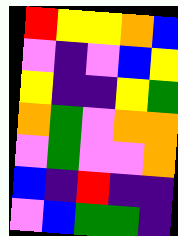[["red", "yellow", "yellow", "orange", "blue"], ["violet", "indigo", "violet", "blue", "yellow"], ["yellow", "indigo", "indigo", "yellow", "green"], ["orange", "green", "violet", "orange", "orange"], ["violet", "green", "violet", "violet", "orange"], ["blue", "indigo", "red", "indigo", "indigo"], ["violet", "blue", "green", "green", "indigo"]]